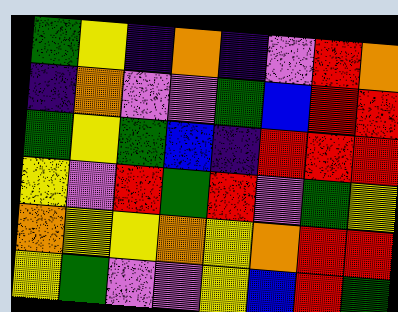[["green", "yellow", "indigo", "orange", "indigo", "violet", "red", "orange"], ["indigo", "orange", "violet", "violet", "green", "blue", "red", "red"], ["green", "yellow", "green", "blue", "indigo", "red", "red", "red"], ["yellow", "violet", "red", "green", "red", "violet", "green", "yellow"], ["orange", "yellow", "yellow", "orange", "yellow", "orange", "red", "red"], ["yellow", "green", "violet", "violet", "yellow", "blue", "red", "green"]]